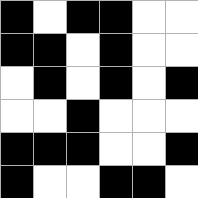[["black", "white", "black", "black", "white", "white"], ["black", "black", "white", "black", "white", "white"], ["white", "black", "white", "black", "white", "black"], ["white", "white", "black", "white", "white", "white"], ["black", "black", "black", "white", "white", "black"], ["black", "white", "white", "black", "black", "white"]]